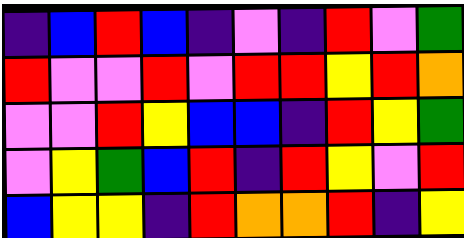[["indigo", "blue", "red", "blue", "indigo", "violet", "indigo", "red", "violet", "green"], ["red", "violet", "violet", "red", "violet", "red", "red", "yellow", "red", "orange"], ["violet", "violet", "red", "yellow", "blue", "blue", "indigo", "red", "yellow", "green"], ["violet", "yellow", "green", "blue", "red", "indigo", "red", "yellow", "violet", "red"], ["blue", "yellow", "yellow", "indigo", "red", "orange", "orange", "red", "indigo", "yellow"]]